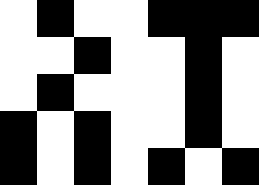[["white", "black", "white", "white", "black", "black", "black"], ["white", "white", "black", "white", "white", "black", "white"], ["white", "black", "white", "white", "white", "black", "white"], ["black", "white", "black", "white", "white", "black", "white"], ["black", "white", "black", "white", "black", "white", "black"]]